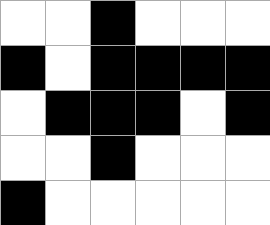[["white", "white", "black", "white", "white", "white"], ["black", "white", "black", "black", "black", "black"], ["white", "black", "black", "black", "white", "black"], ["white", "white", "black", "white", "white", "white"], ["black", "white", "white", "white", "white", "white"]]